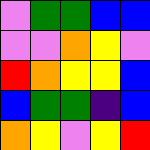[["violet", "green", "green", "blue", "blue"], ["violet", "violet", "orange", "yellow", "violet"], ["red", "orange", "yellow", "yellow", "blue"], ["blue", "green", "green", "indigo", "blue"], ["orange", "yellow", "violet", "yellow", "red"]]